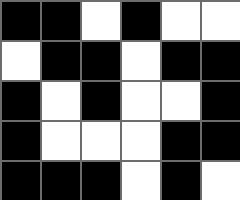[["black", "black", "white", "black", "white", "white"], ["white", "black", "black", "white", "black", "black"], ["black", "white", "black", "white", "white", "black"], ["black", "white", "white", "white", "black", "black"], ["black", "black", "black", "white", "black", "white"]]